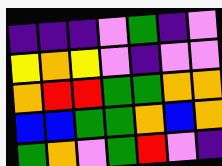[["indigo", "indigo", "indigo", "violet", "green", "indigo", "violet"], ["yellow", "orange", "yellow", "violet", "indigo", "violet", "violet"], ["orange", "red", "red", "green", "green", "orange", "orange"], ["blue", "blue", "green", "green", "orange", "blue", "orange"], ["green", "orange", "violet", "green", "red", "violet", "indigo"]]